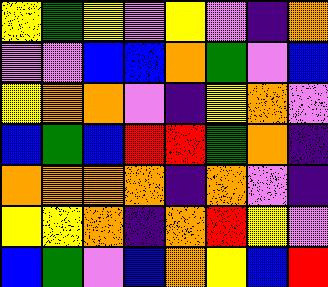[["yellow", "green", "yellow", "violet", "yellow", "violet", "indigo", "orange"], ["violet", "violet", "blue", "blue", "orange", "green", "violet", "blue"], ["yellow", "orange", "orange", "violet", "indigo", "yellow", "orange", "violet"], ["blue", "green", "blue", "red", "red", "green", "orange", "indigo"], ["orange", "orange", "orange", "orange", "indigo", "orange", "violet", "indigo"], ["yellow", "yellow", "orange", "indigo", "orange", "red", "yellow", "violet"], ["blue", "green", "violet", "blue", "orange", "yellow", "blue", "red"]]